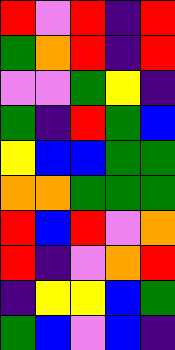[["red", "violet", "red", "indigo", "red"], ["green", "orange", "red", "indigo", "red"], ["violet", "violet", "green", "yellow", "indigo"], ["green", "indigo", "red", "green", "blue"], ["yellow", "blue", "blue", "green", "green"], ["orange", "orange", "green", "green", "green"], ["red", "blue", "red", "violet", "orange"], ["red", "indigo", "violet", "orange", "red"], ["indigo", "yellow", "yellow", "blue", "green"], ["green", "blue", "violet", "blue", "indigo"]]